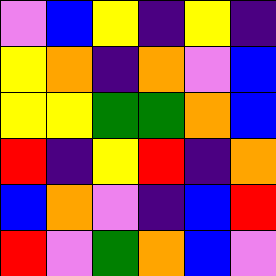[["violet", "blue", "yellow", "indigo", "yellow", "indigo"], ["yellow", "orange", "indigo", "orange", "violet", "blue"], ["yellow", "yellow", "green", "green", "orange", "blue"], ["red", "indigo", "yellow", "red", "indigo", "orange"], ["blue", "orange", "violet", "indigo", "blue", "red"], ["red", "violet", "green", "orange", "blue", "violet"]]